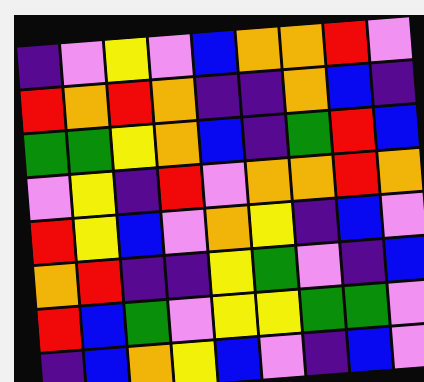[["indigo", "violet", "yellow", "violet", "blue", "orange", "orange", "red", "violet"], ["red", "orange", "red", "orange", "indigo", "indigo", "orange", "blue", "indigo"], ["green", "green", "yellow", "orange", "blue", "indigo", "green", "red", "blue"], ["violet", "yellow", "indigo", "red", "violet", "orange", "orange", "red", "orange"], ["red", "yellow", "blue", "violet", "orange", "yellow", "indigo", "blue", "violet"], ["orange", "red", "indigo", "indigo", "yellow", "green", "violet", "indigo", "blue"], ["red", "blue", "green", "violet", "yellow", "yellow", "green", "green", "violet"], ["indigo", "blue", "orange", "yellow", "blue", "violet", "indigo", "blue", "violet"]]